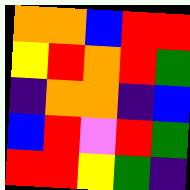[["orange", "orange", "blue", "red", "red"], ["yellow", "red", "orange", "red", "green"], ["indigo", "orange", "orange", "indigo", "blue"], ["blue", "red", "violet", "red", "green"], ["red", "red", "yellow", "green", "indigo"]]